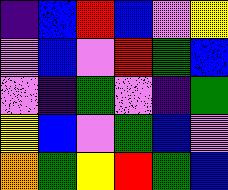[["indigo", "blue", "red", "blue", "violet", "yellow"], ["violet", "blue", "violet", "red", "green", "blue"], ["violet", "indigo", "green", "violet", "indigo", "green"], ["yellow", "blue", "violet", "green", "blue", "violet"], ["orange", "green", "yellow", "red", "green", "blue"]]